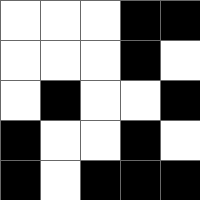[["white", "white", "white", "black", "black"], ["white", "white", "white", "black", "white"], ["white", "black", "white", "white", "black"], ["black", "white", "white", "black", "white"], ["black", "white", "black", "black", "black"]]